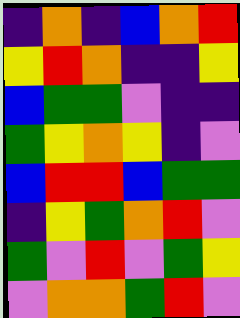[["indigo", "orange", "indigo", "blue", "orange", "red"], ["yellow", "red", "orange", "indigo", "indigo", "yellow"], ["blue", "green", "green", "violet", "indigo", "indigo"], ["green", "yellow", "orange", "yellow", "indigo", "violet"], ["blue", "red", "red", "blue", "green", "green"], ["indigo", "yellow", "green", "orange", "red", "violet"], ["green", "violet", "red", "violet", "green", "yellow"], ["violet", "orange", "orange", "green", "red", "violet"]]